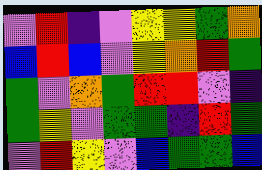[["violet", "red", "indigo", "violet", "yellow", "yellow", "green", "orange"], ["blue", "red", "blue", "violet", "yellow", "orange", "red", "green"], ["green", "violet", "orange", "green", "red", "red", "violet", "indigo"], ["green", "yellow", "violet", "green", "green", "indigo", "red", "green"], ["violet", "red", "yellow", "violet", "blue", "green", "green", "blue"]]